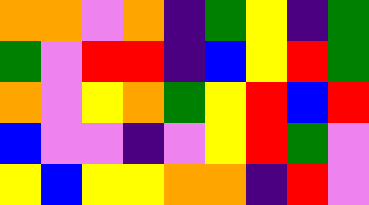[["orange", "orange", "violet", "orange", "indigo", "green", "yellow", "indigo", "green"], ["green", "violet", "red", "red", "indigo", "blue", "yellow", "red", "green"], ["orange", "violet", "yellow", "orange", "green", "yellow", "red", "blue", "red"], ["blue", "violet", "violet", "indigo", "violet", "yellow", "red", "green", "violet"], ["yellow", "blue", "yellow", "yellow", "orange", "orange", "indigo", "red", "violet"]]